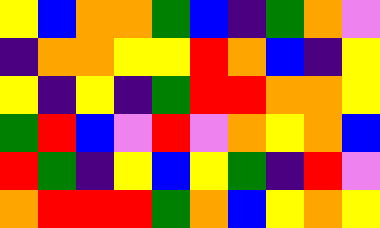[["yellow", "blue", "orange", "orange", "green", "blue", "indigo", "green", "orange", "violet"], ["indigo", "orange", "orange", "yellow", "yellow", "red", "orange", "blue", "indigo", "yellow"], ["yellow", "indigo", "yellow", "indigo", "green", "red", "red", "orange", "orange", "yellow"], ["green", "red", "blue", "violet", "red", "violet", "orange", "yellow", "orange", "blue"], ["red", "green", "indigo", "yellow", "blue", "yellow", "green", "indigo", "red", "violet"], ["orange", "red", "red", "red", "green", "orange", "blue", "yellow", "orange", "yellow"]]